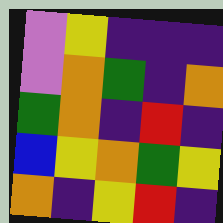[["violet", "yellow", "indigo", "indigo", "indigo"], ["violet", "orange", "green", "indigo", "orange"], ["green", "orange", "indigo", "red", "indigo"], ["blue", "yellow", "orange", "green", "yellow"], ["orange", "indigo", "yellow", "red", "indigo"]]